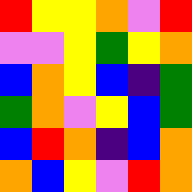[["red", "yellow", "yellow", "orange", "violet", "red"], ["violet", "violet", "yellow", "green", "yellow", "orange"], ["blue", "orange", "yellow", "blue", "indigo", "green"], ["green", "orange", "violet", "yellow", "blue", "green"], ["blue", "red", "orange", "indigo", "blue", "orange"], ["orange", "blue", "yellow", "violet", "red", "orange"]]